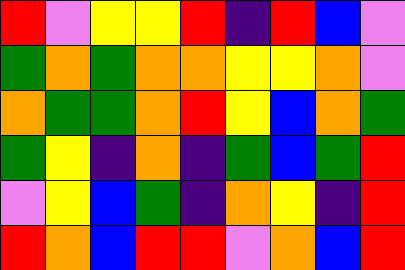[["red", "violet", "yellow", "yellow", "red", "indigo", "red", "blue", "violet"], ["green", "orange", "green", "orange", "orange", "yellow", "yellow", "orange", "violet"], ["orange", "green", "green", "orange", "red", "yellow", "blue", "orange", "green"], ["green", "yellow", "indigo", "orange", "indigo", "green", "blue", "green", "red"], ["violet", "yellow", "blue", "green", "indigo", "orange", "yellow", "indigo", "red"], ["red", "orange", "blue", "red", "red", "violet", "orange", "blue", "red"]]